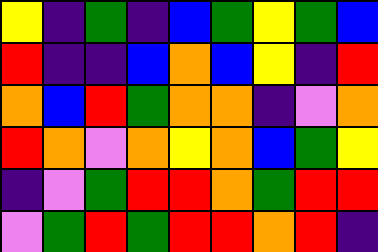[["yellow", "indigo", "green", "indigo", "blue", "green", "yellow", "green", "blue"], ["red", "indigo", "indigo", "blue", "orange", "blue", "yellow", "indigo", "red"], ["orange", "blue", "red", "green", "orange", "orange", "indigo", "violet", "orange"], ["red", "orange", "violet", "orange", "yellow", "orange", "blue", "green", "yellow"], ["indigo", "violet", "green", "red", "red", "orange", "green", "red", "red"], ["violet", "green", "red", "green", "red", "red", "orange", "red", "indigo"]]